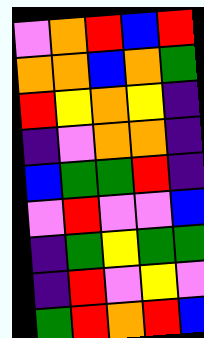[["violet", "orange", "red", "blue", "red"], ["orange", "orange", "blue", "orange", "green"], ["red", "yellow", "orange", "yellow", "indigo"], ["indigo", "violet", "orange", "orange", "indigo"], ["blue", "green", "green", "red", "indigo"], ["violet", "red", "violet", "violet", "blue"], ["indigo", "green", "yellow", "green", "green"], ["indigo", "red", "violet", "yellow", "violet"], ["green", "red", "orange", "red", "blue"]]